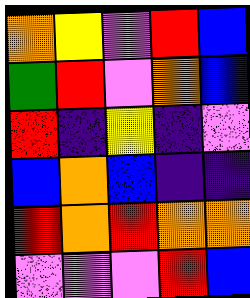[["orange", "yellow", "violet", "red", "blue"], ["green", "red", "violet", "orange", "blue"], ["red", "indigo", "yellow", "indigo", "violet"], ["blue", "orange", "blue", "indigo", "indigo"], ["red", "orange", "red", "orange", "orange"], ["violet", "violet", "violet", "red", "blue"]]